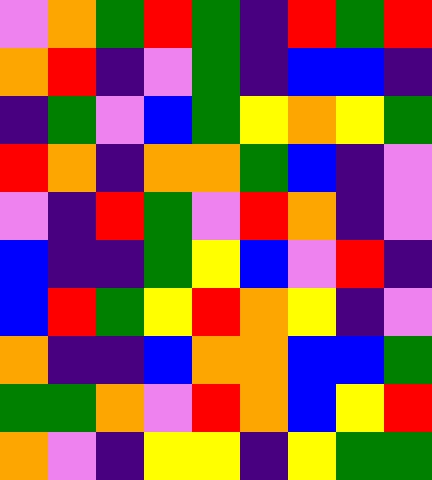[["violet", "orange", "green", "red", "green", "indigo", "red", "green", "red"], ["orange", "red", "indigo", "violet", "green", "indigo", "blue", "blue", "indigo"], ["indigo", "green", "violet", "blue", "green", "yellow", "orange", "yellow", "green"], ["red", "orange", "indigo", "orange", "orange", "green", "blue", "indigo", "violet"], ["violet", "indigo", "red", "green", "violet", "red", "orange", "indigo", "violet"], ["blue", "indigo", "indigo", "green", "yellow", "blue", "violet", "red", "indigo"], ["blue", "red", "green", "yellow", "red", "orange", "yellow", "indigo", "violet"], ["orange", "indigo", "indigo", "blue", "orange", "orange", "blue", "blue", "green"], ["green", "green", "orange", "violet", "red", "orange", "blue", "yellow", "red"], ["orange", "violet", "indigo", "yellow", "yellow", "indigo", "yellow", "green", "green"]]